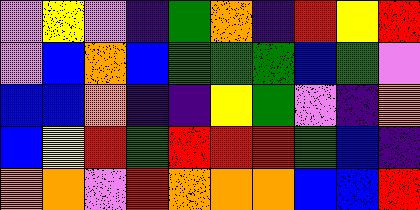[["violet", "yellow", "violet", "indigo", "green", "orange", "indigo", "red", "yellow", "red"], ["violet", "blue", "orange", "blue", "green", "green", "green", "blue", "green", "violet"], ["blue", "blue", "orange", "indigo", "indigo", "yellow", "green", "violet", "indigo", "orange"], ["blue", "yellow", "red", "green", "red", "red", "red", "green", "blue", "indigo"], ["orange", "orange", "violet", "red", "orange", "orange", "orange", "blue", "blue", "red"]]